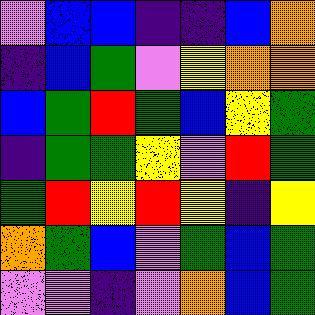[["violet", "blue", "blue", "indigo", "indigo", "blue", "orange"], ["indigo", "blue", "green", "violet", "yellow", "orange", "orange"], ["blue", "green", "red", "green", "blue", "yellow", "green"], ["indigo", "green", "green", "yellow", "violet", "red", "green"], ["green", "red", "yellow", "red", "yellow", "indigo", "yellow"], ["orange", "green", "blue", "violet", "green", "blue", "green"], ["violet", "violet", "indigo", "violet", "orange", "blue", "green"]]